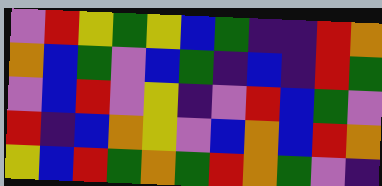[["violet", "red", "yellow", "green", "yellow", "blue", "green", "indigo", "indigo", "red", "orange"], ["orange", "blue", "green", "violet", "blue", "green", "indigo", "blue", "indigo", "red", "green"], ["violet", "blue", "red", "violet", "yellow", "indigo", "violet", "red", "blue", "green", "violet"], ["red", "indigo", "blue", "orange", "yellow", "violet", "blue", "orange", "blue", "red", "orange"], ["yellow", "blue", "red", "green", "orange", "green", "red", "orange", "green", "violet", "indigo"]]